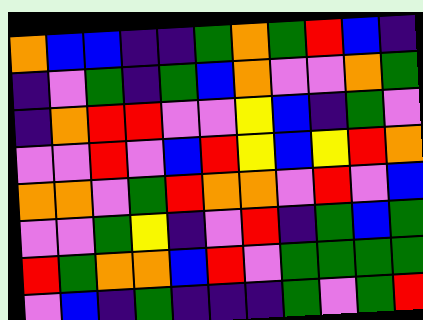[["orange", "blue", "blue", "indigo", "indigo", "green", "orange", "green", "red", "blue", "indigo"], ["indigo", "violet", "green", "indigo", "green", "blue", "orange", "violet", "violet", "orange", "green"], ["indigo", "orange", "red", "red", "violet", "violet", "yellow", "blue", "indigo", "green", "violet"], ["violet", "violet", "red", "violet", "blue", "red", "yellow", "blue", "yellow", "red", "orange"], ["orange", "orange", "violet", "green", "red", "orange", "orange", "violet", "red", "violet", "blue"], ["violet", "violet", "green", "yellow", "indigo", "violet", "red", "indigo", "green", "blue", "green"], ["red", "green", "orange", "orange", "blue", "red", "violet", "green", "green", "green", "green"], ["violet", "blue", "indigo", "green", "indigo", "indigo", "indigo", "green", "violet", "green", "red"]]